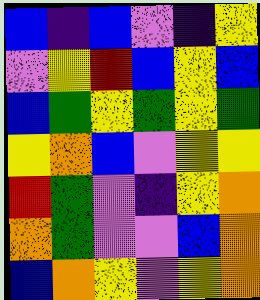[["blue", "indigo", "blue", "violet", "indigo", "yellow"], ["violet", "yellow", "red", "blue", "yellow", "blue"], ["blue", "green", "yellow", "green", "yellow", "green"], ["yellow", "orange", "blue", "violet", "yellow", "yellow"], ["red", "green", "violet", "indigo", "yellow", "orange"], ["orange", "green", "violet", "violet", "blue", "orange"], ["blue", "orange", "yellow", "violet", "yellow", "orange"]]